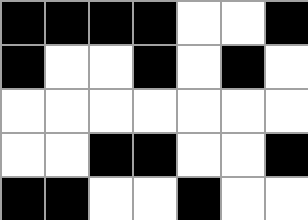[["black", "black", "black", "black", "white", "white", "black"], ["black", "white", "white", "black", "white", "black", "white"], ["white", "white", "white", "white", "white", "white", "white"], ["white", "white", "black", "black", "white", "white", "black"], ["black", "black", "white", "white", "black", "white", "white"]]